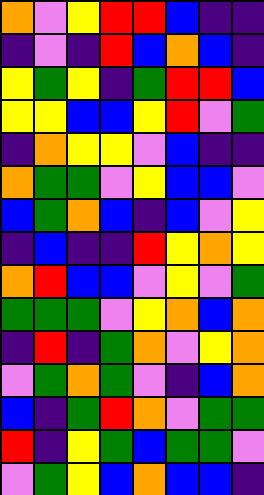[["orange", "violet", "yellow", "red", "red", "blue", "indigo", "indigo"], ["indigo", "violet", "indigo", "red", "blue", "orange", "blue", "indigo"], ["yellow", "green", "yellow", "indigo", "green", "red", "red", "blue"], ["yellow", "yellow", "blue", "blue", "yellow", "red", "violet", "green"], ["indigo", "orange", "yellow", "yellow", "violet", "blue", "indigo", "indigo"], ["orange", "green", "green", "violet", "yellow", "blue", "blue", "violet"], ["blue", "green", "orange", "blue", "indigo", "blue", "violet", "yellow"], ["indigo", "blue", "indigo", "indigo", "red", "yellow", "orange", "yellow"], ["orange", "red", "blue", "blue", "violet", "yellow", "violet", "green"], ["green", "green", "green", "violet", "yellow", "orange", "blue", "orange"], ["indigo", "red", "indigo", "green", "orange", "violet", "yellow", "orange"], ["violet", "green", "orange", "green", "violet", "indigo", "blue", "orange"], ["blue", "indigo", "green", "red", "orange", "violet", "green", "green"], ["red", "indigo", "yellow", "green", "blue", "green", "green", "violet"], ["violet", "green", "yellow", "blue", "orange", "blue", "blue", "indigo"]]